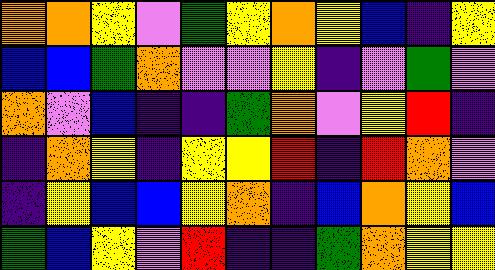[["orange", "orange", "yellow", "violet", "green", "yellow", "orange", "yellow", "blue", "indigo", "yellow"], ["blue", "blue", "green", "orange", "violet", "violet", "yellow", "indigo", "violet", "green", "violet"], ["orange", "violet", "blue", "indigo", "indigo", "green", "orange", "violet", "yellow", "red", "indigo"], ["indigo", "orange", "yellow", "indigo", "yellow", "yellow", "red", "indigo", "red", "orange", "violet"], ["indigo", "yellow", "blue", "blue", "yellow", "orange", "indigo", "blue", "orange", "yellow", "blue"], ["green", "blue", "yellow", "violet", "red", "indigo", "indigo", "green", "orange", "yellow", "yellow"]]